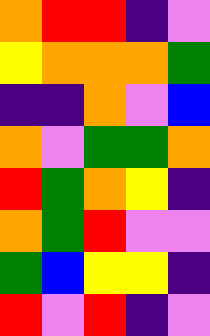[["orange", "red", "red", "indigo", "violet"], ["yellow", "orange", "orange", "orange", "green"], ["indigo", "indigo", "orange", "violet", "blue"], ["orange", "violet", "green", "green", "orange"], ["red", "green", "orange", "yellow", "indigo"], ["orange", "green", "red", "violet", "violet"], ["green", "blue", "yellow", "yellow", "indigo"], ["red", "violet", "red", "indigo", "violet"]]